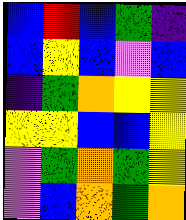[["blue", "red", "blue", "green", "indigo"], ["blue", "yellow", "blue", "violet", "blue"], ["indigo", "green", "orange", "yellow", "yellow"], ["yellow", "yellow", "blue", "blue", "yellow"], ["violet", "green", "orange", "green", "yellow"], ["violet", "blue", "orange", "green", "orange"]]